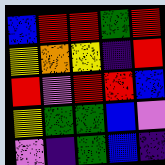[["blue", "red", "red", "green", "red"], ["yellow", "orange", "yellow", "indigo", "red"], ["red", "violet", "red", "red", "blue"], ["yellow", "green", "green", "blue", "violet"], ["violet", "indigo", "green", "blue", "indigo"]]